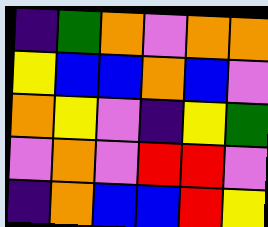[["indigo", "green", "orange", "violet", "orange", "orange"], ["yellow", "blue", "blue", "orange", "blue", "violet"], ["orange", "yellow", "violet", "indigo", "yellow", "green"], ["violet", "orange", "violet", "red", "red", "violet"], ["indigo", "orange", "blue", "blue", "red", "yellow"]]